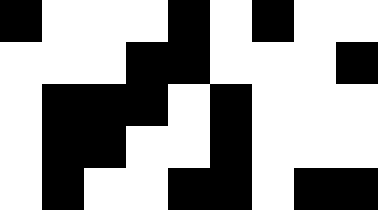[["black", "white", "white", "white", "black", "white", "black", "white", "white"], ["white", "white", "white", "black", "black", "white", "white", "white", "black"], ["white", "black", "black", "black", "white", "black", "white", "white", "white"], ["white", "black", "black", "white", "white", "black", "white", "white", "white"], ["white", "black", "white", "white", "black", "black", "white", "black", "black"]]